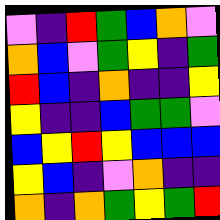[["violet", "indigo", "red", "green", "blue", "orange", "violet"], ["orange", "blue", "violet", "green", "yellow", "indigo", "green"], ["red", "blue", "indigo", "orange", "indigo", "indigo", "yellow"], ["yellow", "indigo", "indigo", "blue", "green", "green", "violet"], ["blue", "yellow", "red", "yellow", "blue", "blue", "blue"], ["yellow", "blue", "indigo", "violet", "orange", "indigo", "indigo"], ["orange", "indigo", "orange", "green", "yellow", "green", "red"]]